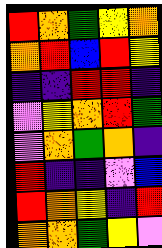[["red", "orange", "green", "yellow", "orange"], ["orange", "red", "blue", "red", "yellow"], ["indigo", "indigo", "red", "red", "indigo"], ["violet", "yellow", "orange", "red", "green"], ["violet", "orange", "green", "orange", "indigo"], ["red", "indigo", "indigo", "violet", "blue"], ["red", "orange", "yellow", "indigo", "red"], ["orange", "orange", "green", "yellow", "violet"]]